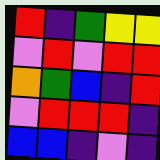[["red", "indigo", "green", "yellow", "yellow"], ["violet", "red", "violet", "red", "red"], ["orange", "green", "blue", "indigo", "red"], ["violet", "red", "red", "red", "indigo"], ["blue", "blue", "indigo", "violet", "indigo"]]